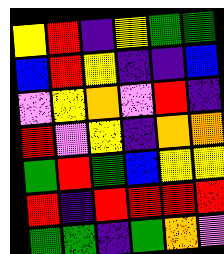[["yellow", "red", "indigo", "yellow", "green", "green"], ["blue", "red", "yellow", "indigo", "indigo", "blue"], ["violet", "yellow", "orange", "violet", "red", "indigo"], ["red", "violet", "yellow", "indigo", "orange", "orange"], ["green", "red", "green", "blue", "yellow", "yellow"], ["red", "indigo", "red", "red", "red", "red"], ["green", "green", "indigo", "green", "orange", "violet"]]